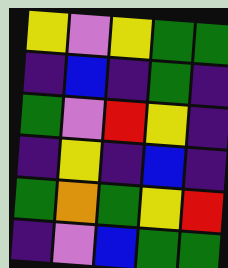[["yellow", "violet", "yellow", "green", "green"], ["indigo", "blue", "indigo", "green", "indigo"], ["green", "violet", "red", "yellow", "indigo"], ["indigo", "yellow", "indigo", "blue", "indigo"], ["green", "orange", "green", "yellow", "red"], ["indigo", "violet", "blue", "green", "green"]]